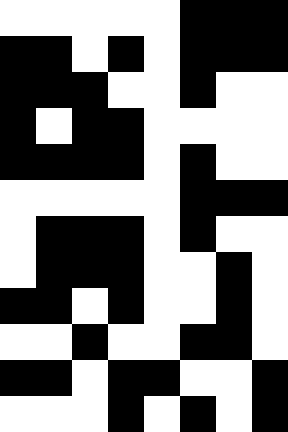[["white", "white", "white", "white", "white", "black", "black", "black"], ["black", "black", "white", "black", "white", "black", "black", "black"], ["black", "black", "black", "white", "white", "black", "white", "white"], ["black", "white", "black", "black", "white", "white", "white", "white"], ["black", "black", "black", "black", "white", "black", "white", "white"], ["white", "white", "white", "white", "white", "black", "black", "black"], ["white", "black", "black", "black", "white", "black", "white", "white"], ["white", "black", "black", "black", "white", "white", "black", "white"], ["black", "black", "white", "black", "white", "white", "black", "white"], ["white", "white", "black", "white", "white", "black", "black", "white"], ["black", "black", "white", "black", "black", "white", "white", "black"], ["white", "white", "white", "black", "white", "black", "white", "black"]]